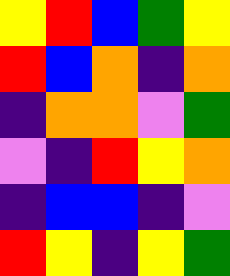[["yellow", "red", "blue", "green", "yellow"], ["red", "blue", "orange", "indigo", "orange"], ["indigo", "orange", "orange", "violet", "green"], ["violet", "indigo", "red", "yellow", "orange"], ["indigo", "blue", "blue", "indigo", "violet"], ["red", "yellow", "indigo", "yellow", "green"]]